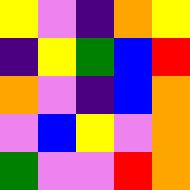[["yellow", "violet", "indigo", "orange", "yellow"], ["indigo", "yellow", "green", "blue", "red"], ["orange", "violet", "indigo", "blue", "orange"], ["violet", "blue", "yellow", "violet", "orange"], ["green", "violet", "violet", "red", "orange"]]